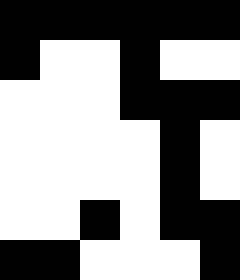[["black", "black", "black", "black", "black", "black"], ["black", "white", "white", "black", "white", "white"], ["white", "white", "white", "black", "black", "black"], ["white", "white", "white", "white", "black", "white"], ["white", "white", "white", "white", "black", "white"], ["white", "white", "black", "white", "black", "black"], ["black", "black", "white", "white", "white", "black"]]